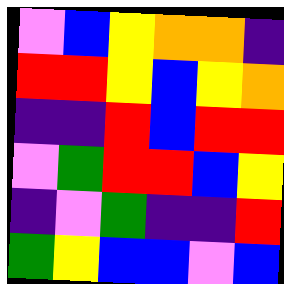[["violet", "blue", "yellow", "orange", "orange", "indigo"], ["red", "red", "yellow", "blue", "yellow", "orange"], ["indigo", "indigo", "red", "blue", "red", "red"], ["violet", "green", "red", "red", "blue", "yellow"], ["indigo", "violet", "green", "indigo", "indigo", "red"], ["green", "yellow", "blue", "blue", "violet", "blue"]]